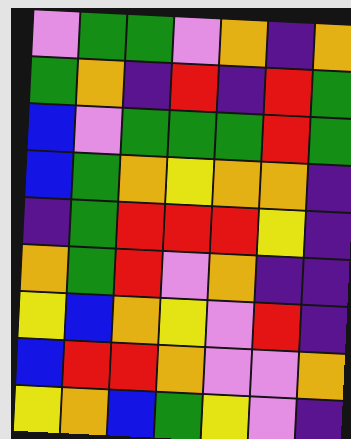[["violet", "green", "green", "violet", "orange", "indigo", "orange"], ["green", "orange", "indigo", "red", "indigo", "red", "green"], ["blue", "violet", "green", "green", "green", "red", "green"], ["blue", "green", "orange", "yellow", "orange", "orange", "indigo"], ["indigo", "green", "red", "red", "red", "yellow", "indigo"], ["orange", "green", "red", "violet", "orange", "indigo", "indigo"], ["yellow", "blue", "orange", "yellow", "violet", "red", "indigo"], ["blue", "red", "red", "orange", "violet", "violet", "orange"], ["yellow", "orange", "blue", "green", "yellow", "violet", "indigo"]]